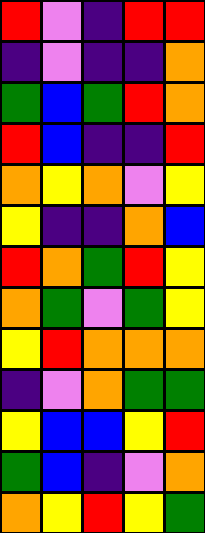[["red", "violet", "indigo", "red", "red"], ["indigo", "violet", "indigo", "indigo", "orange"], ["green", "blue", "green", "red", "orange"], ["red", "blue", "indigo", "indigo", "red"], ["orange", "yellow", "orange", "violet", "yellow"], ["yellow", "indigo", "indigo", "orange", "blue"], ["red", "orange", "green", "red", "yellow"], ["orange", "green", "violet", "green", "yellow"], ["yellow", "red", "orange", "orange", "orange"], ["indigo", "violet", "orange", "green", "green"], ["yellow", "blue", "blue", "yellow", "red"], ["green", "blue", "indigo", "violet", "orange"], ["orange", "yellow", "red", "yellow", "green"]]